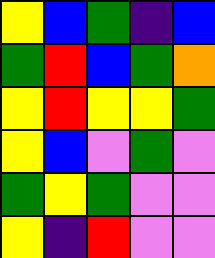[["yellow", "blue", "green", "indigo", "blue"], ["green", "red", "blue", "green", "orange"], ["yellow", "red", "yellow", "yellow", "green"], ["yellow", "blue", "violet", "green", "violet"], ["green", "yellow", "green", "violet", "violet"], ["yellow", "indigo", "red", "violet", "violet"]]